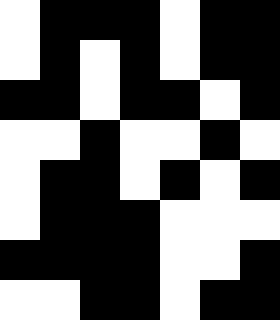[["white", "black", "black", "black", "white", "black", "black"], ["white", "black", "white", "black", "white", "black", "black"], ["black", "black", "white", "black", "black", "white", "black"], ["white", "white", "black", "white", "white", "black", "white"], ["white", "black", "black", "white", "black", "white", "black"], ["white", "black", "black", "black", "white", "white", "white"], ["black", "black", "black", "black", "white", "white", "black"], ["white", "white", "black", "black", "white", "black", "black"]]